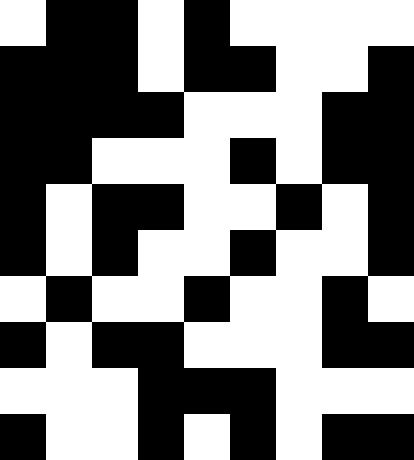[["white", "black", "black", "white", "black", "white", "white", "white", "white"], ["black", "black", "black", "white", "black", "black", "white", "white", "black"], ["black", "black", "black", "black", "white", "white", "white", "black", "black"], ["black", "black", "white", "white", "white", "black", "white", "black", "black"], ["black", "white", "black", "black", "white", "white", "black", "white", "black"], ["black", "white", "black", "white", "white", "black", "white", "white", "black"], ["white", "black", "white", "white", "black", "white", "white", "black", "white"], ["black", "white", "black", "black", "white", "white", "white", "black", "black"], ["white", "white", "white", "black", "black", "black", "white", "white", "white"], ["black", "white", "white", "black", "white", "black", "white", "black", "black"]]